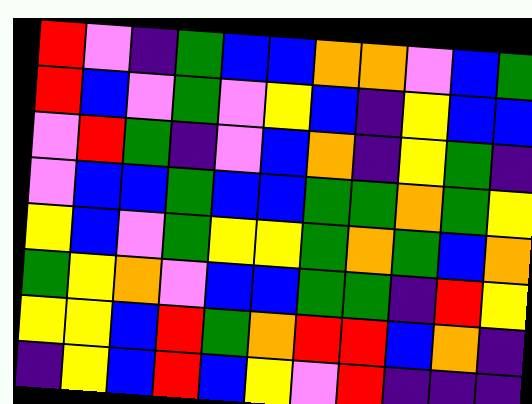[["red", "violet", "indigo", "green", "blue", "blue", "orange", "orange", "violet", "blue", "green"], ["red", "blue", "violet", "green", "violet", "yellow", "blue", "indigo", "yellow", "blue", "blue"], ["violet", "red", "green", "indigo", "violet", "blue", "orange", "indigo", "yellow", "green", "indigo"], ["violet", "blue", "blue", "green", "blue", "blue", "green", "green", "orange", "green", "yellow"], ["yellow", "blue", "violet", "green", "yellow", "yellow", "green", "orange", "green", "blue", "orange"], ["green", "yellow", "orange", "violet", "blue", "blue", "green", "green", "indigo", "red", "yellow"], ["yellow", "yellow", "blue", "red", "green", "orange", "red", "red", "blue", "orange", "indigo"], ["indigo", "yellow", "blue", "red", "blue", "yellow", "violet", "red", "indigo", "indigo", "indigo"]]